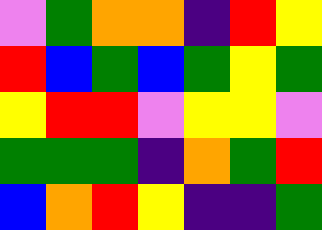[["violet", "green", "orange", "orange", "indigo", "red", "yellow"], ["red", "blue", "green", "blue", "green", "yellow", "green"], ["yellow", "red", "red", "violet", "yellow", "yellow", "violet"], ["green", "green", "green", "indigo", "orange", "green", "red"], ["blue", "orange", "red", "yellow", "indigo", "indigo", "green"]]